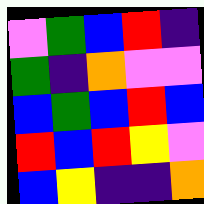[["violet", "green", "blue", "red", "indigo"], ["green", "indigo", "orange", "violet", "violet"], ["blue", "green", "blue", "red", "blue"], ["red", "blue", "red", "yellow", "violet"], ["blue", "yellow", "indigo", "indigo", "orange"]]